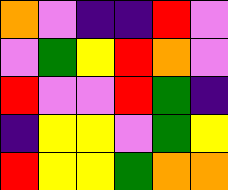[["orange", "violet", "indigo", "indigo", "red", "violet"], ["violet", "green", "yellow", "red", "orange", "violet"], ["red", "violet", "violet", "red", "green", "indigo"], ["indigo", "yellow", "yellow", "violet", "green", "yellow"], ["red", "yellow", "yellow", "green", "orange", "orange"]]